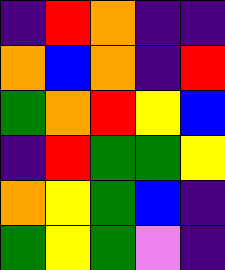[["indigo", "red", "orange", "indigo", "indigo"], ["orange", "blue", "orange", "indigo", "red"], ["green", "orange", "red", "yellow", "blue"], ["indigo", "red", "green", "green", "yellow"], ["orange", "yellow", "green", "blue", "indigo"], ["green", "yellow", "green", "violet", "indigo"]]